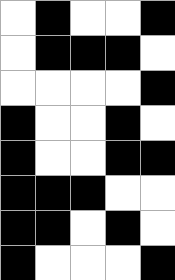[["white", "black", "white", "white", "black"], ["white", "black", "black", "black", "white"], ["white", "white", "white", "white", "black"], ["black", "white", "white", "black", "white"], ["black", "white", "white", "black", "black"], ["black", "black", "black", "white", "white"], ["black", "black", "white", "black", "white"], ["black", "white", "white", "white", "black"]]